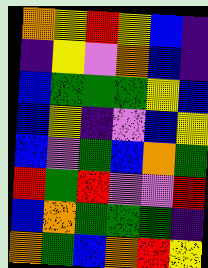[["orange", "yellow", "red", "yellow", "blue", "indigo"], ["indigo", "yellow", "violet", "orange", "blue", "indigo"], ["blue", "green", "green", "green", "yellow", "blue"], ["blue", "yellow", "indigo", "violet", "blue", "yellow"], ["blue", "violet", "green", "blue", "orange", "green"], ["red", "green", "red", "violet", "violet", "red"], ["blue", "orange", "green", "green", "green", "indigo"], ["orange", "green", "blue", "orange", "red", "yellow"]]